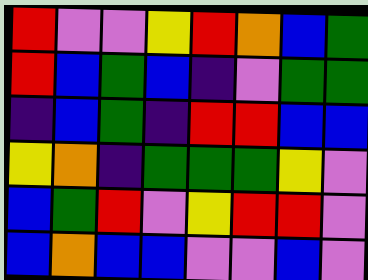[["red", "violet", "violet", "yellow", "red", "orange", "blue", "green"], ["red", "blue", "green", "blue", "indigo", "violet", "green", "green"], ["indigo", "blue", "green", "indigo", "red", "red", "blue", "blue"], ["yellow", "orange", "indigo", "green", "green", "green", "yellow", "violet"], ["blue", "green", "red", "violet", "yellow", "red", "red", "violet"], ["blue", "orange", "blue", "blue", "violet", "violet", "blue", "violet"]]